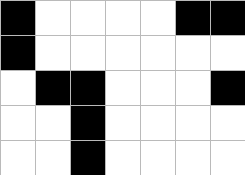[["black", "white", "white", "white", "white", "black", "black"], ["black", "white", "white", "white", "white", "white", "white"], ["white", "black", "black", "white", "white", "white", "black"], ["white", "white", "black", "white", "white", "white", "white"], ["white", "white", "black", "white", "white", "white", "white"]]